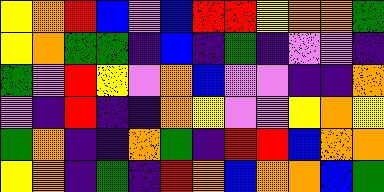[["yellow", "orange", "red", "blue", "violet", "blue", "red", "red", "yellow", "orange", "orange", "green"], ["yellow", "orange", "green", "green", "indigo", "blue", "indigo", "green", "indigo", "violet", "violet", "indigo"], ["green", "violet", "red", "yellow", "violet", "orange", "blue", "violet", "violet", "indigo", "indigo", "orange"], ["violet", "indigo", "red", "indigo", "indigo", "orange", "yellow", "violet", "violet", "yellow", "orange", "yellow"], ["green", "orange", "indigo", "indigo", "orange", "green", "indigo", "red", "red", "blue", "orange", "orange"], ["yellow", "orange", "indigo", "green", "indigo", "red", "orange", "blue", "orange", "orange", "blue", "green"]]